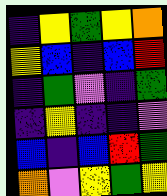[["indigo", "yellow", "green", "yellow", "orange"], ["yellow", "blue", "indigo", "blue", "red"], ["indigo", "green", "violet", "indigo", "green"], ["indigo", "yellow", "indigo", "indigo", "violet"], ["blue", "indigo", "blue", "red", "green"], ["orange", "violet", "yellow", "green", "yellow"]]